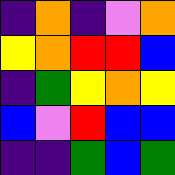[["indigo", "orange", "indigo", "violet", "orange"], ["yellow", "orange", "red", "red", "blue"], ["indigo", "green", "yellow", "orange", "yellow"], ["blue", "violet", "red", "blue", "blue"], ["indigo", "indigo", "green", "blue", "green"]]